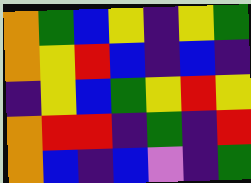[["orange", "green", "blue", "yellow", "indigo", "yellow", "green"], ["orange", "yellow", "red", "blue", "indigo", "blue", "indigo"], ["indigo", "yellow", "blue", "green", "yellow", "red", "yellow"], ["orange", "red", "red", "indigo", "green", "indigo", "red"], ["orange", "blue", "indigo", "blue", "violet", "indigo", "green"]]